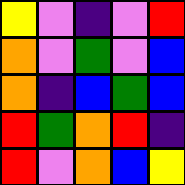[["yellow", "violet", "indigo", "violet", "red"], ["orange", "violet", "green", "violet", "blue"], ["orange", "indigo", "blue", "green", "blue"], ["red", "green", "orange", "red", "indigo"], ["red", "violet", "orange", "blue", "yellow"]]